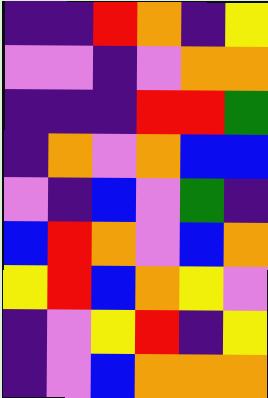[["indigo", "indigo", "red", "orange", "indigo", "yellow"], ["violet", "violet", "indigo", "violet", "orange", "orange"], ["indigo", "indigo", "indigo", "red", "red", "green"], ["indigo", "orange", "violet", "orange", "blue", "blue"], ["violet", "indigo", "blue", "violet", "green", "indigo"], ["blue", "red", "orange", "violet", "blue", "orange"], ["yellow", "red", "blue", "orange", "yellow", "violet"], ["indigo", "violet", "yellow", "red", "indigo", "yellow"], ["indigo", "violet", "blue", "orange", "orange", "orange"]]